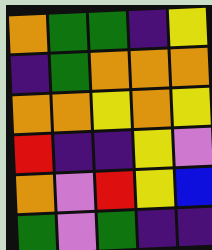[["orange", "green", "green", "indigo", "yellow"], ["indigo", "green", "orange", "orange", "orange"], ["orange", "orange", "yellow", "orange", "yellow"], ["red", "indigo", "indigo", "yellow", "violet"], ["orange", "violet", "red", "yellow", "blue"], ["green", "violet", "green", "indigo", "indigo"]]